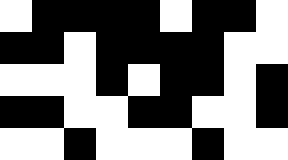[["white", "black", "black", "black", "black", "white", "black", "black", "white"], ["black", "black", "white", "black", "black", "black", "black", "white", "white"], ["white", "white", "white", "black", "white", "black", "black", "white", "black"], ["black", "black", "white", "white", "black", "black", "white", "white", "black"], ["white", "white", "black", "white", "white", "white", "black", "white", "white"]]